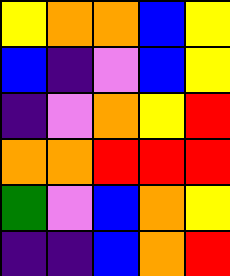[["yellow", "orange", "orange", "blue", "yellow"], ["blue", "indigo", "violet", "blue", "yellow"], ["indigo", "violet", "orange", "yellow", "red"], ["orange", "orange", "red", "red", "red"], ["green", "violet", "blue", "orange", "yellow"], ["indigo", "indigo", "blue", "orange", "red"]]